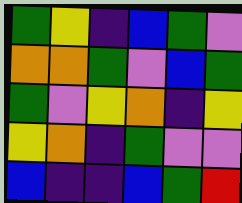[["green", "yellow", "indigo", "blue", "green", "violet"], ["orange", "orange", "green", "violet", "blue", "green"], ["green", "violet", "yellow", "orange", "indigo", "yellow"], ["yellow", "orange", "indigo", "green", "violet", "violet"], ["blue", "indigo", "indigo", "blue", "green", "red"]]